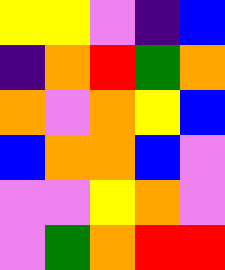[["yellow", "yellow", "violet", "indigo", "blue"], ["indigo", "orange", "red", "green", "orange"], ["orange", "violet", "orange", "yellow", "blue"], ["blue", "orange", "orange", "blue", "violet"], ["violet", "violet", "yellow", "orange", "violet"], ["violet", "green", "orange", "red", "red"]]